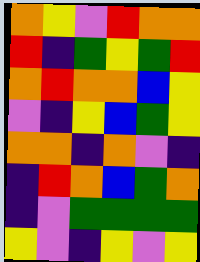[["orange", "yellow", "violet", "red", "orange", "orange"], ["red", "indigo", "green", "yellow", "green", "red"], ["orange", "red", "orange", "orange", "blue", "yellow"], ["violet", "indigo", "yellow", "blue", "green", "yellow"], ["orange", "orange", "indigo", "orange", "violet", "indigo"], ["indigo", "red", "orange", "blue", "green", "orange"], ["indigo", "violet", "green", "green", "green", "green"], ["yellow", "violet", "indigo", "yellow", "violet", "yellow"]]